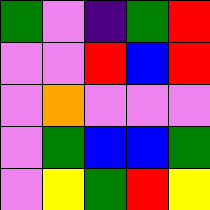[["green", "violet", "indigo", "green", "red"], ["violet", "violet", "red", "blue", "red"], ["violet", "orange", "violet", "violet", "violet"], ["violet", "green", "blue", "blue", "green"], ["violet", "yellow", "green", "red", "yellow"]]